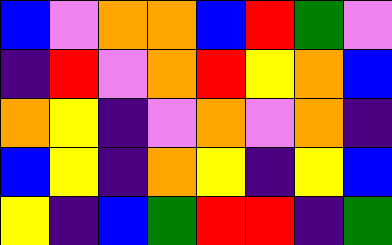[["blue", "violet", "orange", "orange", "blue", "red", "green", "violet"], ["indigo", "red", "violet", "orange", "red", "yellow", "orange", "blue"], ["orange", "yellow", "indigo", "violet", "orange", "violet", "orange", "indigo"], ["blue", "yellow", "indigo", "orange", "yellow", "indigo", "yellow", "blue"], ["yellow", "indigo", "blue", "green", "red", "red", "indigo", "green"]]